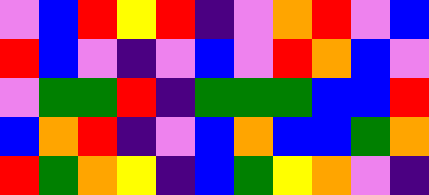[["violet", "blue", "red", "yellow", "red", "indigo", "violet", "orange", "red", "violet", "blue"], ["red", "blue", "violet", "indigo", "violet", "blue", "violet", "red", "orange", "blue", "violet"], ["violet", "green", "green", "red", "indigo", "green", "green", "green", "blue", "blue", "red"], ["blue", "orange", "red", "indigo", "violet", "blue", "orange", "blue", "blue", "green", "orange"], ["red", "green", "orange", "yellow", "indigo", "blue", "green", "yellow", "orange", "violet", "indigo"]]